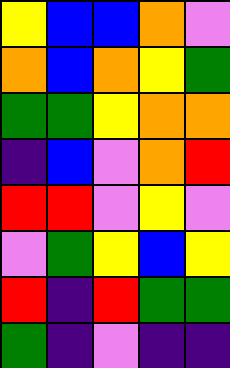[["yellow", "blue", "blue", "orange", "violet"], ["orange", "blue", "orange", "yellow", "green"], ["green", "green", "yellow", "orange", "orange"], ["indigo", "blue", "violet", "orange", "red"], ["red", "red", "violet", "yellow", "violet"], ["violet", "green", "yellow", "blue", "yellow"], ["red", "indigo", "red", "green", "green"], ["green", "indigo", "violet", "indigo", "indigo"]]